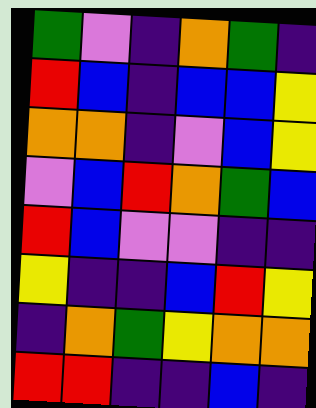[["green", "violet", "indigo", "orange", "green", "indigo"], ["red", "blue", "indigo", "blue", "blue", "yellow"], ["orange", "orange", "indigo", "violet", "blue", "yellow"], ["violet", "blue", "red", "orange", "green", "blue"], ["red", "blue", "violet", "violet", "indigo", "indigo"], ["yellow", "indigo", "indigo", "blue", "red", "yellow"], ["indigo", "orange", "green", "yellow", "orange", "orange"], ["red", "red", "indigo", "indigo", "blue", "indigo"]]